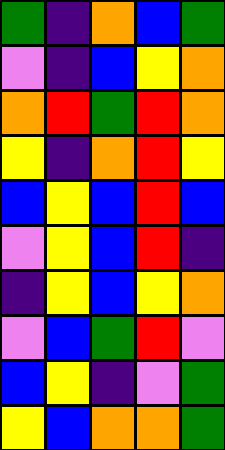[["green", "indigo", "orange", "blue", "green"], ["violet", "indigo", "blue", "yellow", "orange"], ["orange", "red", "green", "red", "orange"], ["yellow", "indigo", "orange", "red", "yellow"], ["blue", "yellow", "blue", "red", "blue"], ["violet", "yellow", "blue", "red", "indigo"], ["indigo", "yellow", "blue", "yellow", "orange"], ["violet", "blue", "green", "red", "violet"], ["blue", "yellow", "indigo", "violet", "green"], ["yellow", "blue", "orange", "orange", "green"]]